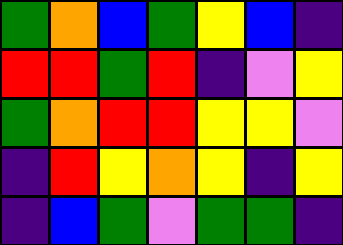[["green", "orange", "blue", "green", "yellow", "blue", "indigo"], ["red", "red", "green", "red", "indigo", "violet", "yellow"], ["green", "orange", "red", "red", "yellow", "yellow", "violet"], ["indigo", "red", "yellow", "orange", "yellow", "indigo", "yellow"], ["indigo", "blue", "green", "violet", "green", "green", "indigo"]]